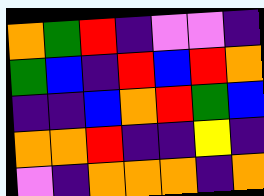[["orange", "green", "red", "indigo", "violet", "violet", "indigo"], ["green", "blue", "indigo", "red", "blue", "red", "orange"], ["indigo", "indigo", "blue", "orange", "red", "green", "blue"], ["orange", "orange", "red", "indigo", "indigo", "yellow", "indigo"], ["violet", "indigo", "orange", "orange", "orange", "indigo", "orange"]]